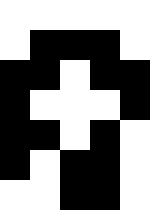[["white", "white", "white", "white", "white"], ["white", "black", "black", "black", "white"], ["black", "black", "white", "black", "black"], ["black", "white", "white", "white", "black"], ["black", "black", "white", "black", "white"], ["black", "white", "black", "black", "white"], ["white", "white", "black", "black", "white"]]